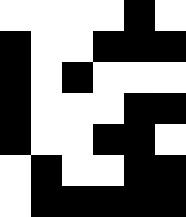[["white", "white", "white", "white", "black", "white"], ["black", "white", "white", "black", "black", "black"], ["black", "white", "black", "white", "white", "white"], ["black", "white", "white", "white", "black", "black"], ["black", "white", "white", "black", "black", "white"], ["white", "black", "white", "white", "black", "black"], ["white", "black", "black", "black", "black", "black"]]